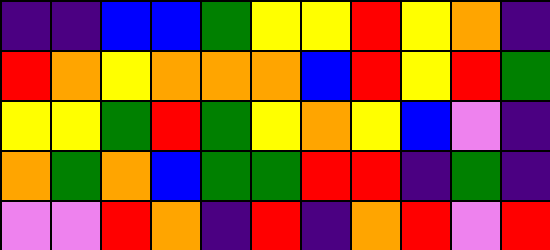[["indigo", "indigo", "blue", "blue", "green", "yellow", "yellow", "red", "yellow", "orange", "indigo"], ["red", "orange", "yellow", "orange", "orange", "orange", "blue", "red", "yellow", "red", "green"], ["yellow", "yellow", "green", "red", "green", "yellow", "orange", "yellow", "blue", "violet", "indigo"], ["orange", "green", "orange", "blue", "green", "green", "red", "red", "indigo", "green", "indigo"], ["violet", "violet", "red", "orange", "indigo", "red", "indigo", "orange", "red", "violet", "red"]]